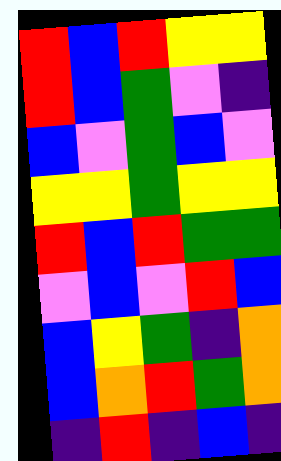[["red", "blue", "red", "yellow", "yellow"], ["red", "blue", "green", "violet", "indigo"], ["blue", "violet", "green", "blue", "violet"], ["yellow", "yellow", "green", "yellow", "yellow"], ["red", "blue", "red", "green", "green"], ["violet", "blue", "violet", "red", "blue"], ["blue", "yellow", "green", "indigo", "orange"], ["blue", "orange", "red", "green", "orange"], ["indigo", "red", "indigo", "blue", "indigo"]]